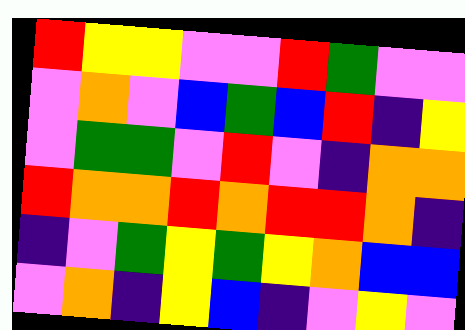[["red", "yellow", "yellow", "violet", "violet", "red", "green", "violet", "violet"], ["violet", "orange", "violet", "blue", "green", "blue", "red", "indigo", "yellow"], ["violet", "green", "green", "violet", "red", "violet", "indigo", "orange", "orange"], ["red", "orange", "orange", "red", "orange", "red", "red", "orange", "indigo"], ["indigo", "violet", "green", "yellow", "green", "yellow", "orange", "blue", "blue"], ["violet", "orange", "indigo", "yellow", "blue", "indigo", "violet", "yellow", "violet"]]